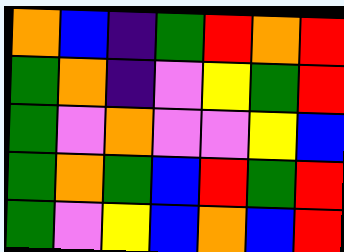[["orange", "blue", "indigo", "green", "red", "orange", "red"], ["green", "orange", "indigo", "violet", "yellow", "green", "red"], ["green", "violet", "orange", "violet", "violet", "yellow", "blue"], ["green", "orange", "green", "blue", "red", "green", "red"], ["green", "violet", "yellow", "blue", "orange", "blue", "red"]]